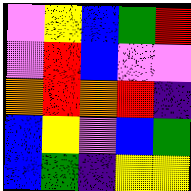[["violet", "yellow", "blue", "green", "red"], ["violet", "red", "blue", "violet", "violet"], ["orange", "red", "orange", "red", "indigo"], ["blue", "yellow", "violet", "blue", "green"], ["blue", "green", "indigo", "yellow", "yellow"]]